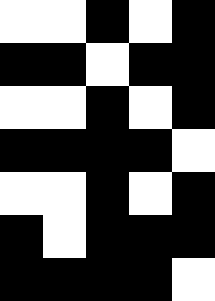[["white", "white", "black", "white", "black"], ["black", "black", "white", "black", "black"], ["white", "white", "black", "white", "black"], ["black", "black", "black", "black", "white"], ["white", "white", "black", "white", "black"], ["black", "white", "black", "black", "black"], ["black", "black", "black", "black", "white"]]